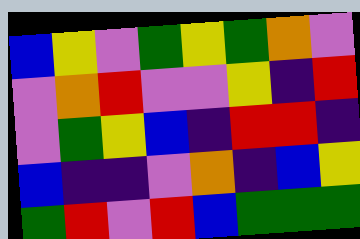[["blue", "yellow", "violet", "green", "yellow", "green", "orange", "violet"], ["violet", "orange", "red", "violet", "violet", "yellow", "indigo", "red"], ["violet", "green", "yellow", "blue", "indigo", "red", "red", "indigo"], ["blue", "indigo", "indigo", "violet", "orange", "indigo", "blue", "yellow"], ["green", "red", "violet", "red", "blue", "green", "green", "green"]]